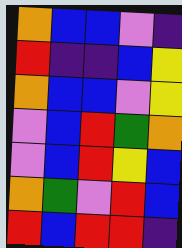[["orange", "blue", "blue", "violet", "indigo"], ["red", "indigo", "indigo", "blue", "yellow"], ["orange", "blue", "blue", "violet", "yellow"], ["violet", "blue", "red", "green", "orange"], ["violet", "blue", "red", "yellow", "blue"], ["orange", "green", "violet", "red", "blue"], ["red", "blue", "red", "red", "indigo"]]